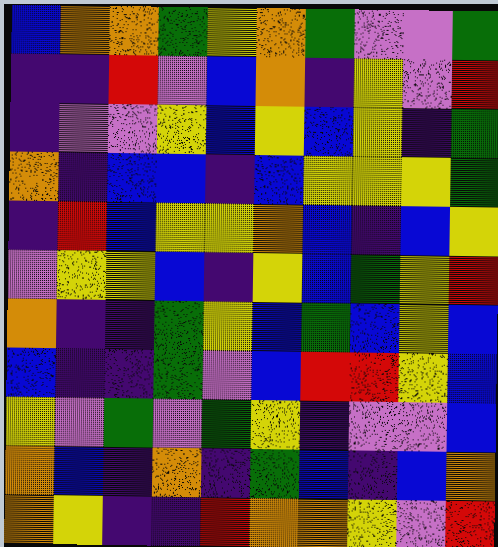[["blue", "orange", "orange", "green", "yellow", "orange", "green", "violet", "violet", "green"], ["indigo", "indigo", "red", "violet", "blue", "orange", "indigo", "yellow", "violet", "red"], ["indigo", "violet", "violet", "yellow", "blue", "yellow", "blue", "yellow", "indigo", "green"], ["orange", "indigo", "blue", "blue", "indigo", "blue", "yellow", "yellow", "yellow", "green"], ["indigo", "red", "blue", "yellow", "yellow", "orange", "blue", "indigo", "blue", "yellow"], ["violet", "yellow", "yellow", "blue", "indigo", "yellow", "blue", "green", "yellow", "red"], ["orange", "indigo", "indigo", "green", "yellow", "blue", "green", "blue", "yellow", "blue"], ["blue", "indigo", "indigo", "green", "violet", "blue", "red", "red", "yellow", "blue"], ["yellow", "violet", "green", "violet", "green", "yellow", "indigo", "violet", "violet", "blue"], ["orange", "blue", "indigo", "orange", "indigo", "green", "blue", "indigo", "blue", "orange"], ["orange", "yellow", "indigo", "indigo", "red", "orange", "orange", "yellow", "violet", "red"]]